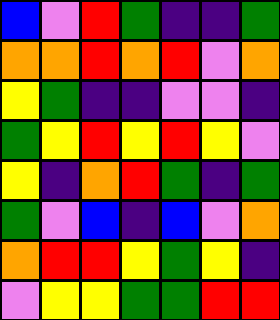[["blue", "violet", "red", "green", "indigo", "indigo", "green"], ["orange", "orange", "red", "orange", "red", "violet", "orange"], ["yellow", "green", "indigo", "indigo", "violet", "violet", "indigo"], ["green", "yellow", "red", "yellow", "red", "yellow", "violet"], ["yellow", "indigo", "orange", "red", "green", "indigo", "green"], ["green", "violet", "blue", "indigo", "blue", "violet", "orange"], ["orange", "red", "red", "yellow", "green", "yellow", "indigo"], ["violet", "yellow", "yellow", "green", "green", "red", "red"]]